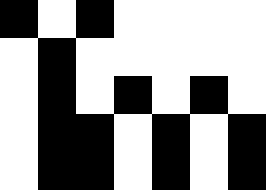[["black", "white", "black", "white", "white", "white", "white"], ["white", "black", "white", "white", "white", "white", "white"], ["white", "black", "white", "black", "white", "black", "white"], ["white", "black", "black", "white", "black", "white", "black"], ["white", "black", "black", "white", "black", "white", "black"]]